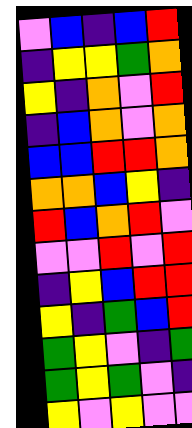[["violet", "blue", "indigo", "blue", "red"], ["indigo", "yellow", "yellow", "green", "orange"], ["yellow", "indigo", "orange", "violet", "red"], ["indigo", "blue", "orange", "violet", "orange"], ["blue", "blue", "red", "red", "orange"], ["orange", "orange", "blue", "yellow", "indigo"], ["red", "blue", "orange", "red", "violet"], ["violet", "violet", "red", "violet", "red"], ["indigo", "yellow", "blue", "red", "red"], ["yellow", "indigo", "green", "blue", "red"], ["green", "yellow", "violet", "indigo", "green"], ["green", "yellow", "green", "violet", "indigo"], ["yellow", "violet", "yellow", "violet", "violet"]]